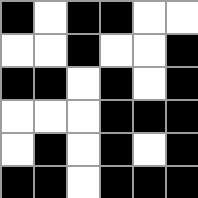[["black", "white", "black", "black", "white", "white"], ["white", "white", "black", "white", "white", "black"], ["black", "black", "white", "black", "white", "black"], ["white", "white", "white", "black", "black", "black"], ["white", "black", "white", "black", "white", "black"], ["black", "black", "white", "black", "black", "black"]]